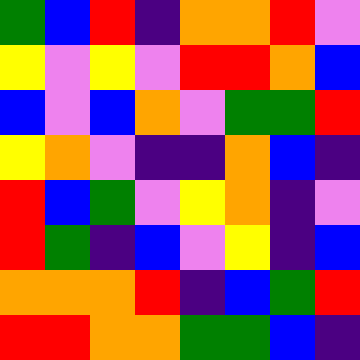[["green", "blue", "red", "indigo", "orange", "orange", "red", "violet"], ["yellow", "violet", "yellow", "violet", "red", "red", "orange", "blue"], ["blue", "violet", "blue", "orange", "violet", "green", "green", "red"], ["yellow", "orange", "violet", "indigo", "indigo", "orange", "blue", "indigo"], ["red", "blue", "green", "violet", "yellow", "orange", "indigo", "violet"], ["red", "green", "indigo", "blue", "violet", "yellow", "indigo", "blue"], ["orange", "orange", "orange", "red", "indigo", "blue", "green", "red"], ["red", "red", "orange", "orange", "green", "green", "blue", "indigo"]]